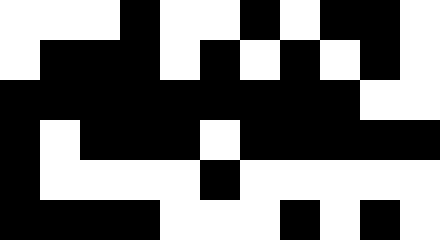[["white", "white", "white", "black", "white", "white", "black", "white", "black", "black", "white"], ["white", "black", "black", "black", "white", "black", "white", "black", "white", "black", "white"], ["black", "black", "black", "black", "black", "black", "black", "black", "black", "white", "white"], ["black", "white", "black", "black", "black", "white", "black", "black", "black", "black", "black"], ["black", "white", "white", "white", "white", "black", "white", "white", "white", "white", "white"], ["black", "black", "black", "black", "white", "white", "white", "black", "white", "black", "white"]]